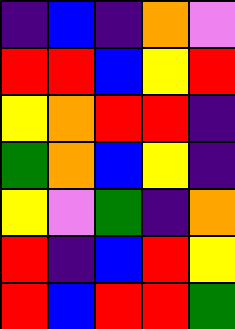[["indigo", "blue", "indigo", "orange", "violet"], ["red", "red", "blue", "yellow", "red"], ["yellow", "orange", "red", "red", "indigo"], ["green", "orange", "blue", "yellow", "indigo"], ["yellow", "violet", "green", "indigo", "orange"], ["red", "indigo", "blue", "red", "yellow"], ["red", "blue", "red", "red", "green"]]